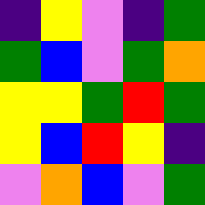[["indigo", "yellow", "violet", "indigo", "green"], ["green", "blue", "violet", "green", "orange"], ["yellow", "yellow", "green", "red", "green"], ["yellow", "blue", "red", "yellow", "indigo"], ["violet", "orange", "blue", "violet", "green"]]